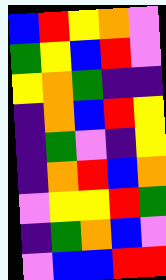[["blue", "red", "yellow", "orange", "violet"], ["green", "yellow", "blue", "red", "violet"], ["yellow", "orange", "green", "indigo", "indigo"], ["indigo", "orange", "blue", "red", "yellow"], ["indigo", "green", "violet", "indigo", "yellow"], ["indigo", "orange", "red", "blue", "orange"], ["violet", "yellow", "yellow", "red", "green"], ["indigo", "green", "orange", "blue", "violet"], ["violet", "blue", "blue", "red", "red"]]